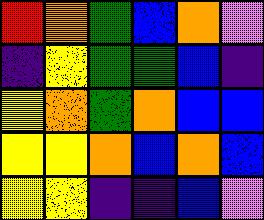[["red", "orange", "green", "blue", "orange", "violet"], ["indigo", "yellow", "green", "green", "blue", "indigo"], ["yellow", "orange", "green", "orange", "blue", "blue"], ["yellow", "yellow", "orange", "blue", "orange", "blue"], ["yellow", "yellow", "indigo", "indigo", "blue", "violet"]]